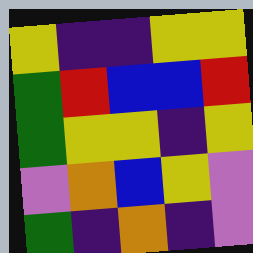[["yellow", "indigo", "indigo", "yellow", "yellow"], ["green", "red", "blue", "blue", "red"], ["green", "yellow", "yellow", "indigo", "yellow"], ["violet", "orange", "blue", "yellow", "violet"], ["green", "indigo", "orange", "indigo", "violet"]]